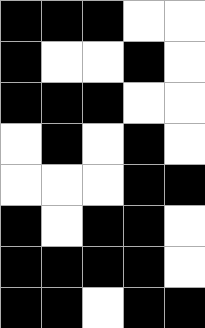[["black", "black", "black", "white", "white"], ["black", "white", "white", "black", "white"], ["black", "black", "black", "white", "white"], ["white", "black", "white", "black", "white"], ["white", "white", "white", "black", "black"], ["black", "white", "black", "black", "white"], ["black", "black", "black", "black", "white"], ["black", "black", "white", "black", "black"]]